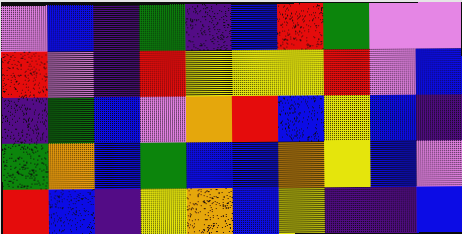[["violet", "blue", "indigo", "green", "indigo", "blue", "red", "green", "violet", "violet"], ["red", "violet", "indigo", "red", "yellow", "yellow", "yellow", "red", "violet", "blue"], ["indigo", "green", "blue", "violet", "orange", "red", "blue", "yellow", "blue", "indigo"], ["green", "orange", "blue", "green", "blue", "blue", "orange", "yellow", "blue", "violet"], ["red", "blue", "indigo", "yellow", "orange", "blue", "yellow", "indigo", "indigo", "blue"]]